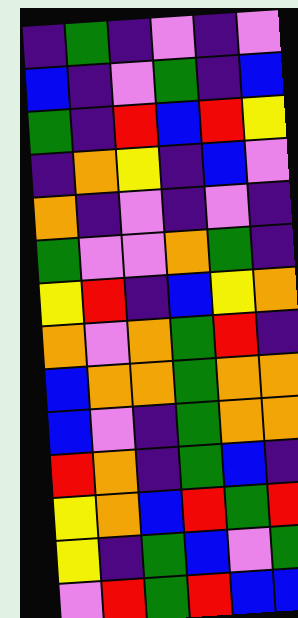[["indigo", "green", "indigo", "violet", "indigo", "violet"], ["blue", "indigo", "violet", "green", "indigo", "blue"], ["green", "indigo", "red", "blue", "red", "yellow"], ["indigo", "orange", "yellow", "indigo", "blue", "violet"], ["orange", "indigo", "violet", "indigo", "violet", "indigo"], ["green", "violet", "violet", "orange", "green", "indigo"], ["yellow", "red", "indigo", "blue", "yellow", "orange"], ["orange", "violet", "orange", "green", "red", "indigo"], ["blue", "orange", "orange", "green", "orange", "orange"], ["blue", "violet", "indigo", "green", "orange", "orange"], ["red", "orange", "indigo", "green", "blue", "indigo"], ["yellow", "orange", "blue", "red", "green", "red"], ["yellow", "indigo", "green", "blue", "violet", "green"], ["violet", "red", "green", "red", "blue", "blue"]]